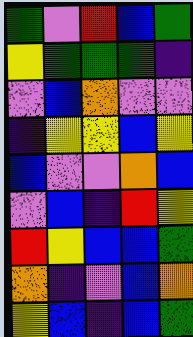[["green", "violet", "red", "blue", "green"], ["yellow", "green", "green", "green", "indigo"], ["violet", "blue", "orange", "violet", "violet"], ["indigo", "yellow", "yellow", "blue", "yellow"], ["blue", "violet", "violet", "orange", "blue"], ["violet", "blue", "indigo", "red", "yellow"], ["red", "yellow", "blue", "blue", "green"], ["orange", "indigo", "violet", "blue", "orange"], ["yellow", "blue", "indigo", "blue", "green"]]